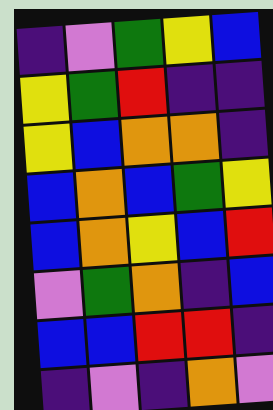[["indigo", "violet", "green", "yellow", "blue"], ["yellow", "green", "red", "indigo", "indigo"], ["yellow", "blue", "orange", "orange", "indigo"], ["blue", "orange", "blue", "green", "yellow"], ["blue", "orange", "yellow", "blue", "red"], ["violet", "green", "orange", "indigo", "blue"], ["blue", "blue", "red", "red", "indigo"], ["indigo", "violet", "indigo", "orange", "violet"]]